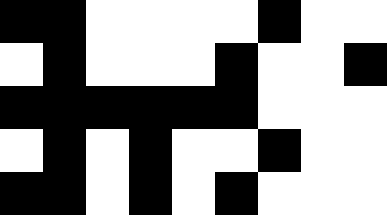[["black", "black", "white", "white", "white", "white", "black", "white", "white"], ["white", "black", "white", "white", "white", "black", "white", "white", "black"], ["black", "black", "black", "black", "black", "black", "white", "white", "white"], ["white", "black", "white", "black", "white", "white", "black", "white", "white"], ["black", "black", "white", "black", "white", "black", "white", "white", "white"]]